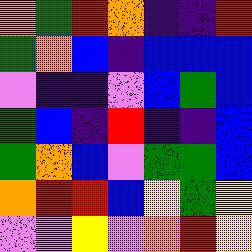[["orange", "green", "red", "orange", "indigo", "indigo", "red"], ["green", "orange", "blue", "indigo", "blue", "blue", "blue"], ["violet", "indigo", "indigo", "violet", "blue", "green", "blue"], ["green", "blue", "indigo", "red", "indigo", "indigo", "blue"], ["green", "orange", "blue", "violet", "green", "green", "blue"], ["orange", "red", "red", "blue", "yellow", "green", "yellow"], ["violet", "violet", "yellow", "violet", "orange", "red", "yellow"]]